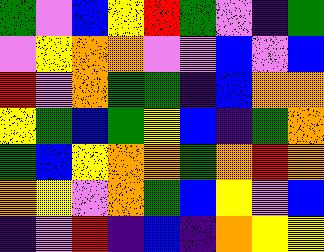[["green", "violet", "blue", "yellow", "red", "green", "violet", "indigo", "green"], ["violet", "yellow", "orange", "orange", "violet", "violet", "blue", "violet", "blue"], ["red", "violet", "orange", "green", "green", "indigo", "blue", "orange", "orange"], ["yellow", "green", "blue", "green", "yellow", "blue", "indigo", "green", "orange"], ["green", "blue", "yellow", "orange", "orange", "green", "orange", "red", "orange"], ["orange", "yellow", "violet", "orange", "green", "blue", "yellow", "violet", "blue"], ["indigo", "violet", "red", "indigo", "blue", "indigo", "orange", "yellow", "yellow"]]